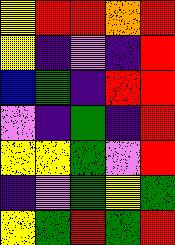[["yellow", "red", "red", "orange", "red"], ["yellow", "indigo", "violet", "indigo", "red"], ["blue", "green", "indigo", "red", "red"], ["violet", "indigo", "green", "indigo", "red"], ["yellow", "yellow", "green", "violet", "red"], ["indigo", "violet", "green", "yellow", "green"], ["yellow", "green", "red", "green", "red"]]